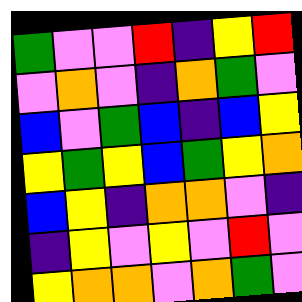[["green", "violet", "violet", "red", "indigo", "yellow", "red"], ["violet", "orange", "violet", "indigo", "orange", "green", "violet"], ["blue", "violet", "green", "blue", "indigo", "blue", "yellow"], ["yellow", "green", "yellow", "blue", "green", "yellow", "orange"], ["blue", "yellow", "indigo", "orange", "orange", "violet", "indigo"], ["indigo", "yellow", "violet", "yellow", "violet", "red", "violet"], ["yellow", "orange", "orange", "violet", "orange", "green", "violet"]]